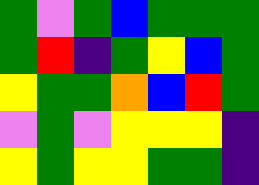[["green", "violet", "green", "blue", "green", "green", "green"], ["green", "red", "indigo", "green", "yellow", "blue", "green"], ["yellow", "green", "green", "orange", "blue", "red", "green"], ["violet", "green", "violet", "yellow", "yellow", "yellow", "indigo"], ["yellow", "green", "yellow", "yellow", "green", "green", "indigo"]]